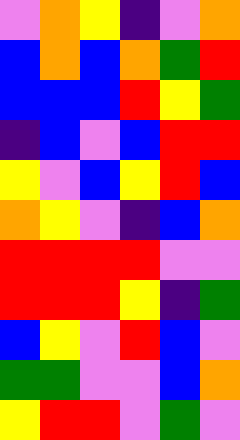[["violet", "orange", "yellow", "indigo", "violet", "orange"], ["blue", "orange", "blue", "orange", "green", "red"], ["blue", "blue", "blue", "red", "yellow", "green"], ["indigo", "blue", "violet", "blue", "red", "red"], ["yellow", "violet", "blue", "yellow", "red", "blue"], ["orange", "yellow", "violet", "indigo", "blue", "orange"], ["red", "red", "red", "red", "violet", "violet"], ["red", "red", "red", "yellow", "indigo", "green"], ["blue", "yellow", "violet", "red", "blue", "violet"], ["green", "green", "violet", "violet", "blue", "orange"], ["yellow", "red", "red", "violet", "green", "violet"]]